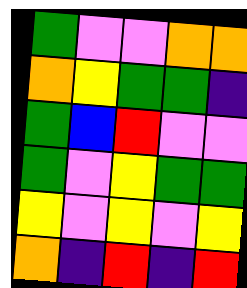[["green", "violet", "violet", "orange", "orange"], ["orange", "yellow", "green", "green", "indigo"], ["green", "blue", "red", "violet", "violet"], ["green", "violet", "yellow", "green", "green"], ["yellow", "violet", "yellow", "violet", "yellow"], ["orange", "indigo", "red", "indigo", "red"]]